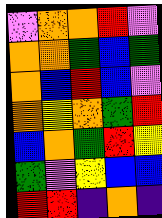[["violet", "orange", "orange", "red", "violet"], ["orange", "orange", "green", "blue", "green"], ["orange", "blue", "red", "blue", "violet"], ["orange", "yellow", "orange", "green", "red"], ["blue", "orange", "green", "red", "yellow"], ["green", "violet", "yellow", "blue", "blue"], ["red", "red", "indigo", "orange", "indigo"]]